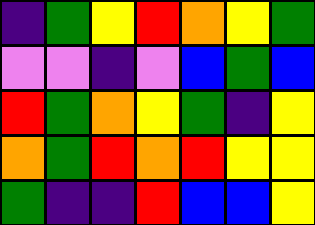[["indigo", "green", "yellow", "red", "orange", "yellow", "green"], ["violet", "violet", "indigo", "violet", "blue", "green", "blue"], ["red", "green", "orange", "yellow", "green", "indigo", "yellow"], ["orange", "green", "red", "orange", "red", "yellow", "yellow"], ["green", "indigo", "indigo", "red", "blue", "blue", "yellow"]]